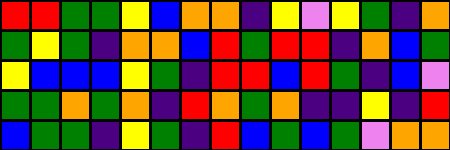[["red", "red", "green", "green", "yellow", "blue", "orange", "orange", "indigo", "yellow", "violet", "yellow", "green", "indigo", "orange"], ["green", "yellow", "green", "indigo", "orange", "orange", "blue", "red", "green", "red", "red", "indigo", "orange", "blue", "green"], ["yellow", "blue", "blue", "blue", "yellow", "green", "indigo", "red", "red", "blue", "red", "green", "indigo", "blue", "violet"], ["green", "green", "orange", "green", "orange", "indigo", "red", "orange", "green", "orange", "indigo", "indigo", "yellow", "indigo", "red"], ["blue", "green", "green", "indigo", "yellow", "green", "indigo", "red", "blue", "green", "blue", "green", "violet", "orange", "orange"]]